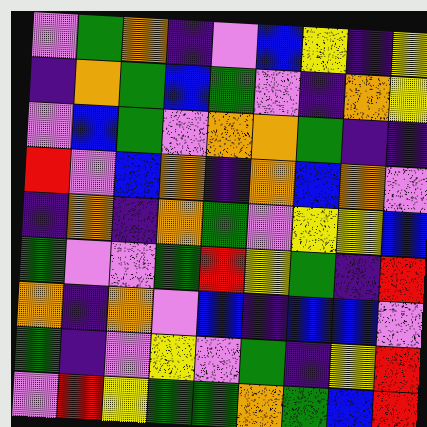[["violet", "green", "orange", "indigo", "violet", "blue", "yellow", "indigo", "yellow"], ["indigo", "orange", "green", "blue", "green", "violet", "indigo", "orange", "yellow"], ["violet", "blue", "green", "violet", "orange", "orange", "green", "indigo", "indigo"], ["red", "violet", "blue", "orange", "indigo", "orange", "blue", "orange", "violet"], ["indigo", "orange", "indigo", "orange", "green", "violet", "yellow", "yellow", "blue"], ["green", "violet", "violet", "green", "red", "yellow", "green", "indigo", "red"], ["orange", "indigo", "orange", "violet", "blue", "indigo", "blue", "blue", "violet"], ["green", "indigo", "violet", "yellow", "violet", "green", "indigo", "yellow", "red"], ["violet", "red", "yellow", "green", "green", "orange", "green", "blue", "red"]]